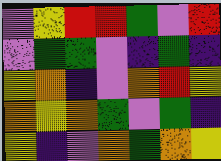[["violet", "yellow", "red", "red", "green", "violet", "red"], ["violet", "green", "green", "violet", "indigo", "green", "indigo"], ["yellow", "orange", "indigo", "violet", "orange", "red", "yellow"], ["orange", "yellow", "orange", "green", "violet", "green", "indigo"], ["yellow", "indigo", "violet", "orange", "green", "orange", "yellow"]]